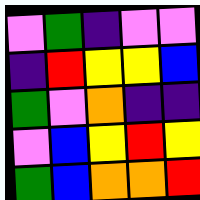[["violet", "green", "indigo", "violet", "violet"], ["indigo", "red", "yellow", "yellow", "blue"], ["green", "violet", "orange", "indigo", "indigo"], ["violet", "blue", "yellow", "red", "yellow"], ["green", "blue", "orange", "orange", "red"]]